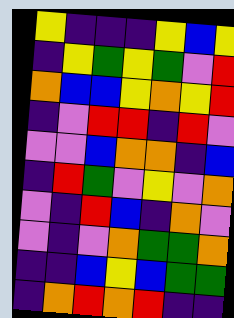[["yellow", "indigo", "indigo", "indigo", "yellow", "blue", "yellow"], ["indigo", "yellow", "green", "yellow", "green", "violet", "red"], ["orange", "blue", "blue", "yellow", "orange", "yellow", "red"], ["indigo", "violet", "red", "red", "indigo", "red", "violet"], ["violet", "violet", "blue", "orange", "orange", "indigo", "blue"], ["indigo", "red", "green", "violet", "yellow", "violet", "orange"], ["violet", "indigo", "red", "blue", "indigo", "orange", "violet"], ["violet", "indigo", "violet", "orange", "green", "green", "orange"], ["indigo", "indigo", "blue", "yellow", "blue", "green", "green"], ["indigo", "orange", "red", "orange", "red", "indigo", "indigo"]]